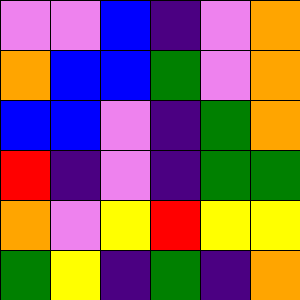[["violet", "violet", "blue", "indigo", "violet", "orange"], ["orange", "blue", "blue", "green", "violet", "orange"], ["blue", "blue", "violet", "indigo", "green", "orange"], ["red", "indigo", "violet", "indigo", "green", "green"], ["orange", "violet", "yellow", "red", "yellow", "yellow"], ["green", "yellow", "indigo", "green", "indigo", "orange"]]